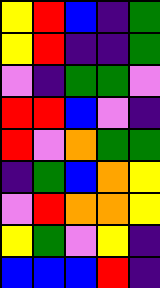[["yellow", "red", "blue", "indigo", "green"], ["yellow", "red", "indigo", "indigo", "green"], ["violet", "indigo", "green", "green", "violet"], ["red", "red", "blue", "violet", "indigo"], ["red", "violet", "orange", "green", "green"], ["indigo", "green", "blue", "orange", "yellow"], ["violet", "red", "orange", "orange", "yellow"], ["yellow", "green", "violet", "yellow", "indigo"], ["blue", "blue", "blue", "red", "indigo"]]